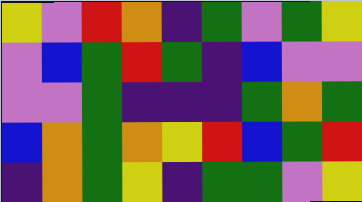[["yellow", "violet", "red", "orange", "indigo", "green", "violet", "green", "yellow"], ["violet", "blue", "green", "red", "green", "indigo", "blue", "violet", "violet"], ["violet", "violet", "green", "indigo", "indigo", "indigo", "green", "orange", "green"], ["blue", "orange", "green", "orange", "yellow", "red", "blue", "green", "red"], ["indigo", "orange", "green", "yellow", "indigo", "green", "green", "violet", "yellow"]]